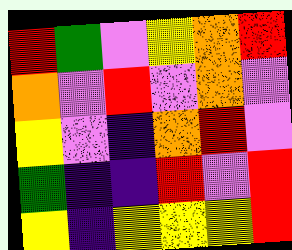[["red", "green", "violet", "yellow", "orange", "red"], ["orange", "violet", "red", "violet", "orange", "violet"], ["yellow", "violet", "indigo", "orange", "red", "violet"], ["green", "indigo", "indigo", "red", "violet", "red"], ["yellow", "indigo", "yellow", "yellow", "yellow", "red"]]